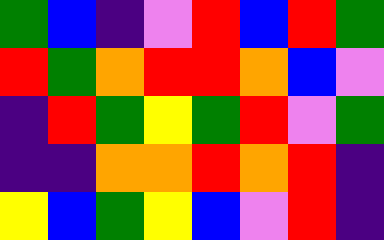[["green", "blue", "indigo", "violet", "red", "blue", "red", "green"], ["red", "green", "orange", "red", "red", "orange", "blue", "violet"], ["indigo", "red", "green", "yellow", "green", "red", "violet", "green"], ["indigo", "indigo", "orange", "orange", "red", "orange", "red", "indigo"], ["yellow", "blue", "green", "yellow", "blue", "violet", "red", "indigo"]]